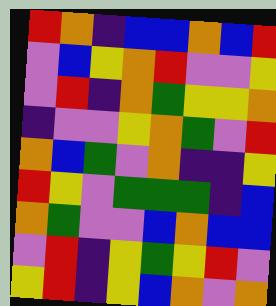[["red", "orange", "indigo", "blue", "blue", "orange", "blue", "red"], ["violet", "blue", "yellow", "orange", "red", "violet", "violet", "yellow"], ["violet", "red", "indigo", "orange", "green", "yellow", "yellow", "orange"], ["indigo", "violet", "violet", "yellow", "orange", "green", "violet", "red"], ["orange", "blue", "green", "violet", "orange", "indigo", "indigo", "yellow"], ["red", "yellow", "violet", "green", "green", "green", "indigo", "blue"], ["orange", "green", "violet", "violet", "blue", "orange", "blue", "blue"], ["violet", "red", "indigo", "yellow", "green", "yellow", "red", "violet"], ["yellow", "red", "indigo", "yellow", "blue", "orange", "violet", "orange"]]